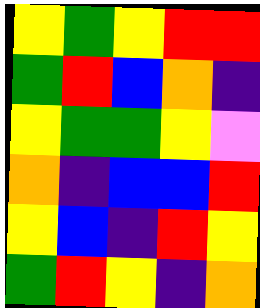[["yellow", "green", "yellow", "red", "red"], ["green", "red", "blue", "orange", "indigo"], ["yellow", "green", "green", "yellow", "violet"], ["orange", "indigo", "blue", "blue", "red"], ["yellow", "blue", "indigo", "red", "yellow"], ["green", "red", "yellow", "indigo", "orange"]]